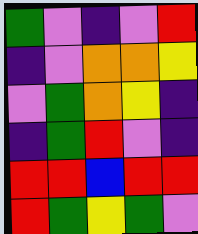[["green", "violet", "indigo", "violet", "red"], ["indigo", "violet", "orange", "orange", "yellow"], ["violet", "green", "orange", "yellow", "indigo"], ["indigo", "green", "red", "violet", "indigo"], ["red", "red", "blue", "red", "red"], ["red", "green", "yellow", "green", "violet"]]